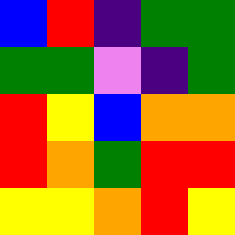[["blue", "red", "indigo", "green", "green"], ["green", "green", "violet", "indigo", "green"], ["red", "yellow", "blue", "orange", "orange"], ["red", "orange", "green", "red", "red"], ["yellow", "yellow", "orange", "red", "yellow"]]